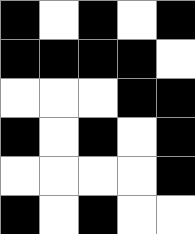[["black", "white", "black", "white", "black"], ["black", "black", "black", "black", "white"], ["white", "white", "white", "black", "black"], ["black", "white", "black", "white", "black"], ["white", "white", "white", "white", "black"], ["black", "white", "black", "white", "white"]]